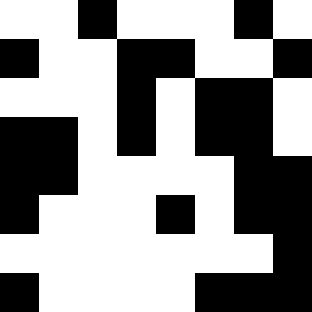[["white", "white", "black", "white", "white", "white", "black", "white"], ["black", "white", "white", "black", "black", "white", "white", "black"], ["white", "white", "white", "black", "white", "black", "black", "white"], ["black", "black", "white", "black", "white", "black", "black", "white"], ["black", "black", "white", "white", "white", "white", "black", "black"], ["black", "white", "white", "white", "black", "white", "black", "black"], ["white", "white", "white", "white", "white", "white", "white", "black"], ["black", "white", "white", "white", "white", "black", "black", "black"]]